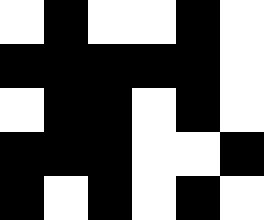[["white", "black", "white", "white", "black", "white"], ["black", "black", "black", "black", "black", "white"], ["white", "black", "black", "white", "black", "white"], ["black", "black", "black", "white", "white", "black"], ["black", "white", "black", "white", "black", "white"]]